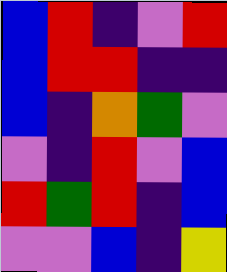[["blue", "red", "indigo", "violet", "red"], ["blue", "red", "red", "indigo", "indigo"], ["blue", "indigo", "orange", "green", "violet"], ["violet", "indigo", "red", "violet", "blue"], ["red", "green", "red", "indigo", "blue"], ["violet", "violet", "blue", "indigo", "yellow"]]